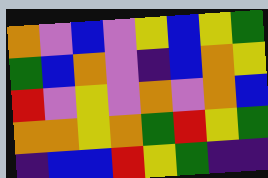[["orange", "violet", "blue", "violet", "yellow", "blue", "yellow", "green"], ["green", "blue", "orange", "violet", "indigo", "blue", "orange", "yellow"], ["red", "violet", "yellow", "violet", "orange", "violet", "orange", "blue"], ["orange", "orange", "yellow", "orange", "green", "red", "yellow", "green"], ["indigo", "blue", "blue", "red", "yellow", "green", "indigo", "indigo"]]